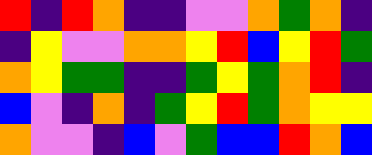[["red", "indigo", "red", "orange", "indigo", "indigo", "violet", "violet", "orange", "green", "orange", "indigo"], ["indigo", "yellow", "violet", "violet", "orange", "orange", "yellow", "red", "blue", "yellow", "red", "green"], ["orange", "yellow", "green", "green", "indigo", "indigo", "green", "yellow", "green", "orange", "red", "indigo"], ["blue", "violet", "indigo", "orange", "indigo", "green", "yellow", "red", "green", "orange", "yellow", "yellow"], ["orange", "violet", "violet", "indigo", "blue", "violet", "green", "blue", "blue", "red", "orange", "blue"]]